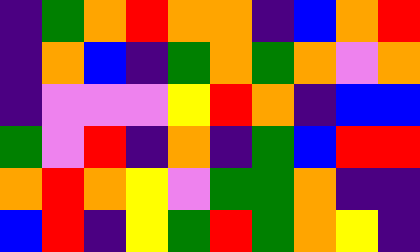[["indigo", "green", "orange", "red", "orange", "orange", "indigo", "blue", "orange", "red"], ["indigo", "orange", "blue", "indigo", "green", "orange", "green", "orange", "violet", "orange"], ["indigo", "violet", "violet", "violet", "yellow", "red", "orange", "indigo", "blue", "blue"], ["green", "violet", "red", "indigo", "orange", "indigo", "green", "blue", "red", "red"], ["orange", "red", "orange", "yellow", "violet", "green", "green", "orange", "indigo", "indigo"], ["blue", "red", "indigo", "yellow", "green", "red", "green", "orange", "yellow", "indigo"]]